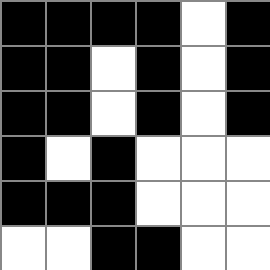[["black", "black", "black", "black", "white", "black"], ["black", "black", "white", "black", "white", "black"], ["black", "black", "white", "black", "white", "black"], ["black", "white", "black", "white", "white", "white"], ["black", "black", "black", "white", "white", "white"], ["white", "white", "black", "black", "white", "white"]]